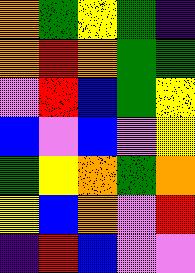[["orange", "green", "yellow", "green", "indigo"], ["orange", "red", "orange", "green", "green"], ["violet", "red", "blue", "green", "yellow"], ["blue", "violet", "blue", "violet", "yellow"], ["green", "yellow", "orange", "green", "orange"], ["yellow", "blue", "orange", "violet", "red"], ["indigo", "red", "blue", "violet", "violet"]]